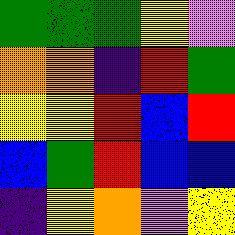[["green", "green", "green", "yellow", "violet"], ["orange", "orange", "indigo", "red", "green"], ["yellow", "yellow", "red", "blue", "red"], ["blue", "green", "red", "blue", "blue"], ["indigo", "yellow", "orange", "violet", "yellow"]]